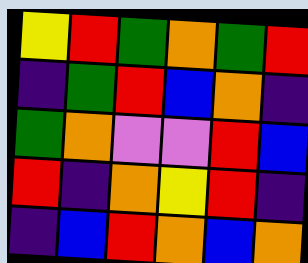[["yellow", "red", "green", "orange", "green", "red"], ["indigo", "green", "red", "blue", "orange", "indigo"], ["green", "orange", "violet", "violet", "red", "blue"], ["red", "indigo", "orange", "yellow", "red", "indigo"], ["indigo", "blue", "red", "orange", "blue", "orange"]]